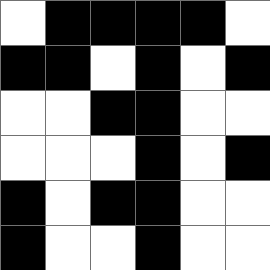[["white", "black", "black", "black", "black", "white"], ["black", "black", "white", "black", "white", "black"], ["white", "white", "black", "black", "white", "white"], ["white", "white", "white", "black", "white", "black"], ["black", "white", "black", "black", "white", "white"], ["black", "white", "white", "black", "white", "white"]]